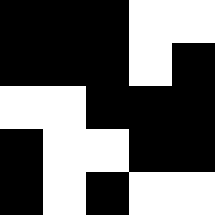[["black", "black", "black", "white", "white"], ["black", "black", "black", "white", "black"], ["white", "white", "black", "black", "black"], ["black", "white", "white", "black", "black"], ["black", "white", "black", "white", "white"]]